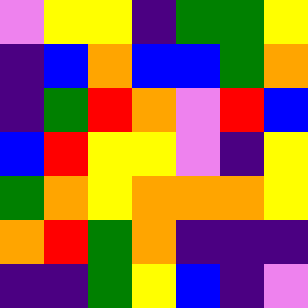[["violet", "yellow", "yellow", "indigo", "green", "green", "yellow"], ["indigo", "blue", "orange", "blue", "blue", "green", "orange"], ["indigo", "green", "red", "orange", "violet", "red", "blue"], ["blue", "red", "yellow", "yellow", "violet", "indigo", "yellow"], ["green", "orange", "yellow", "orange", "orange", "orange", "yellow"], ["orange", "red", "green", "orange", "indigo", "indigo", "indigo"], ["indigo", "indigo", "green", "yellow", "blue", "indigo", "violet"]]